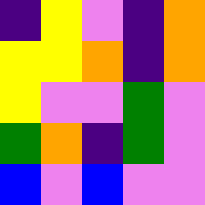[["indigo", "yellow", "violet", "indigo", "orange"], ["yellow", "yellow", "orange", "indigo", "orange"], ["yellow", "violet", "violet", "green", "violet"], ["green", "orange", "indigo", "green", "violet"], ["blue", "violet", "blue", "violet", "violet"]]